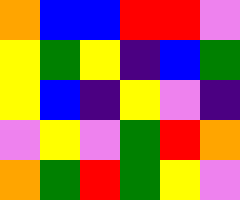[["orange", "blue", "blue", "red", "red", "violet"], ["yellow", "green", "yellow", "indigo", "blue", "green"], ["yellow", "blue", "indigo", "yellow", "violet", "indigo"], ["violet", "yellow", "violet", "green", "red", "orange"], ["orange", "green", "red", "green", "yellow", "violet"]]